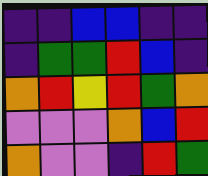[["indigo", "indigo", "blue", "blue", "indigo", "indigo"], ["indigo", "green", "green", "red", "blue", "indigo"], ["orange", "red", "yellow", "red", "green", "orange"], ["violet", "violet", "violet", "orange", "blue", "red"], ["orange", "violet", "violet", "indigo", "red", "green"]]